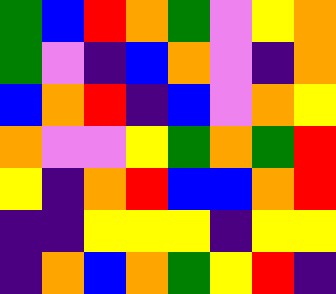[["green", "blue", "red", "orange", "green", "violet", "yellow", "orange"], ["green", "violet", "indigo", "blue", "orange", "violet", "indigo", "orange"], ["blue", "orange", "red", "indigo", "blue", "violet", "orange", "yellow"], ["orange", "violet", "violet", "yellow", "green", "orange", "green", "red"], ["yellow", "indigo", "orange", "red", "blue", "blue", "orange", "red"], ["indigo", "indigo", "yellow", "yellow", "yellow", "indigo", "yellow", "yellow"], ["indigo", "orange", "blue", "orange", "green", "yellow", "red", "indigo"]]